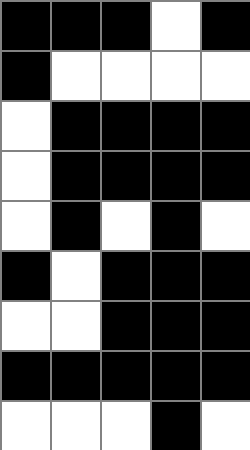[["black", "black", "black", "white", "black"], ["black", "white", "white", "white", "white"], ["white", "black", "black", "black", "black"], ["white", "black", "black", "black", "black"], ["white", "black", "white", "black", "white"], ["black", "white", "black", "black", "black"], ["white", "white", "black", "black", "black"], ["black", "black", "black", "black", "black"], ["white", "white", "white", "black", "white"]]